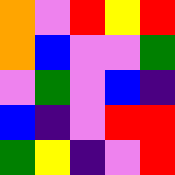[["orange", "violet", "red", "yellow", "red"], ["orange", "blue", "violet", "violet", "green"], ["violet", "green", "violet", "blue", "indigo"], ["blue", "indigo", "violet", "red", "red"], ["green", "yellow", "indigo", "violet", "red"]]